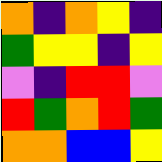[["orange", "indigo", "orange", "yellow", "indigo"], ["green", "yellow", "yellow", "indigo", "yellow"], ["violet", "indigo", "red", "red", "violet"], ["red", "green", "orange", "red", "green"], ["orange", "orange", "blue", "blue", "yellow"]]